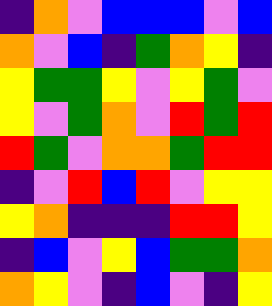[["indigo", "orange", "violet", "blue", "blue", "blue", "violet", "blue"], ["orange", "violet", "blue", "indigo", "green", "orange", "yellow", "indigo"], ["yellow", "green", "green", "yellow", "violet", "yellow", "green", "violet"], ["yellow", "violet", "green", "orange", "violet", "red", "green", "red"], ["red", "green", "violet", "orange", "orange", "green", "red", "red"], ["indigo", "violet", "red", "blue", "red", "violet", "yellow", "yellow"], ["yellow", "orange", "indigo", "indigo", "indigo", "red", "red", "yellow"], ["indigo", "blue", "violet", "yellow", "blue", "green", "green", "orange"], ["orange", "yellow", "violet", "indigo", "blue", "violet", "indigo", "yellow"]]